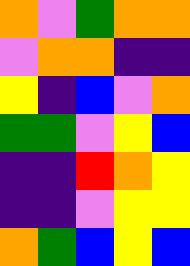[["orange", "violet", "green", "orange", "orange"], ["violet", "orange", "orange", "indigo", "indigo"], ["yellow", "indigo", "blue", "violet", "orange"], ["green", "green", "violet", "yellow", "blue"], ["indigo", "indigo", "red", "orange", "yellow"], ["indigo", "indigo", "violet", "yellow", "yellow"], ["orange", "green", "blue", "yellow", "blue"]]